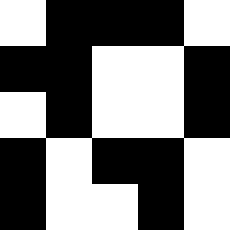[["white", "black", "black", "black", "white"], ["black", "black", "white", "white", "black"], ["white", "black", "white", "white", "black"], ["black", "white", "black", "black", "white"], ["black", "white", "white", "black", "white"]]